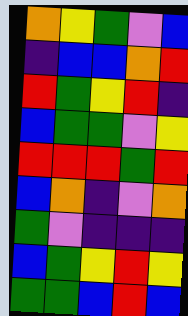[["orange", "yellow", "green", "violet", "blue"], ["indigo", "blue", "blue", "orange", "red"], ["red", "green", "yellow", "red", "indigo"], ["blue", "green", "green", "violet", "yellow"], ["red", "red", "red", "green", "red"], ["blue", "orange", "indigo", "violet", "orange"], ["green", "violet", "indigo", "indigo", "indigo"], ["blue", "green", "yellow", "red", "yellow"], ["green", "green", "blue", "red", "blue"]]